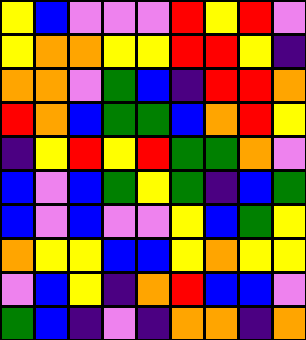[["yellow", "blue", "violet", "violet", "violet", "red", "yellow", "red", "violet"], ["yellow", "orange", "orange", "yellow", "yellow", "red", "red", "yellow", "indigo"], ["orange", "orange", "violet", "green", "blue", "indigo", "red", "red", "orange"], ["red", "orange", "blue", "green", "green", "blue", "orange", "red", "yellow"], ["indigo", "yellow", "red", "yellow", "red", "green", "green", "orange", "violet"], ["blue", "violet", "blue", "green", "yellow", "green", "indigo", "blue", "green"], ["blue", "violet", "blue", "violet", "violet", "yellow", "blue", "green", "yellow"], ["orange", "yellow", "yellow", "blue", "blue", "yellow", "orange", "yellow", "yellow"], ["violet", "blue", "yellow", "indigo", "orange", "red", "blue", "blue", "violet"], ["green", "blue", "indigo", "violet", "indigo", "orange", "orange", "indigo", "orange"]]